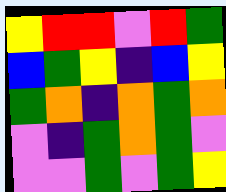[["yellow", "red", "red", "violet", "red", "green"], ["blue", "green", "yellow", "indigo", "blue", "yellow"], ["green", "orange", "indigo", "orange", "green", "orange"], ["violet", "indigo", "green", "orange", "green", "violet"], ["violet", "violet", "green", "violet", "green", "yellow"]]